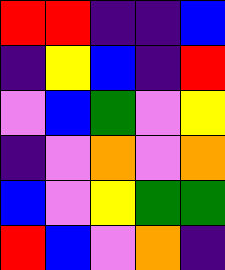[["red", "red", "indigo", "indigo", "blue"], ["indigo", "yellow", "blue", "indigo", "red"], ["violet", "blue", "green", "violet", "yellow"], ["indigo", "violet", "orange", "violet", "orange"], ["blue", "violet", "yellow", "green", "green"], ["red", "blue", "violet", "orange", "indigo"]]